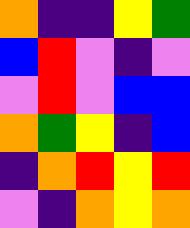[["orange", "indigo", "indigo", "yellow", "green"], ["blue", "red", "violet", "indigo", "violet"], ["violet", "red", "violet", "blue", "blue"], ["orange", "green", "yellow", "indigo", "blue"], ["indigo", "orange", "red", "yellow", "red"], ["violet", "indigo", "orange", "yellow", "orange"]]